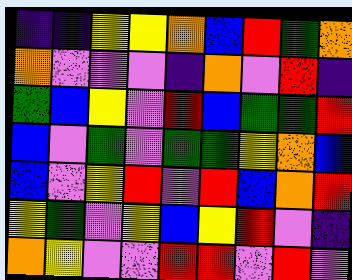[["indigo", "indigo", "yellow", "yellow", "orange", "blue", "red", "green", "orange"], ["orange", "violet", "violet", "violet", "indigo", "orange", "violet", "red", "indigo"], ["green", "blue", "yellow", "violet", "red", "blue", "green", "green", "red"], ["blue", "violet", "green", "violet", "green", "green", "yellow", "orange", "blue"], ["blue", "violet", "yellow", "red", "violet", "red", "blue", "orange", "red"], ["yellow", "green", "violet", "yellow", "blue", "yellow", "red", "violet", "indigo"], ["orange", "yellow", "violet", "violet", "red", "red", "violet", "red", "violet"]]